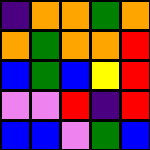[["indigo", "orange", "orange", "green", "orange"], ["orange", "green", "orange", "orange", "red"], ["blue", "green", "blue", "yellow", "red"], ["violet", "violet", "red", "indigo", "red"], ["blue", "blue", "violet", "green", "blue"]]